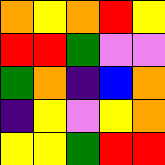[["orange", "yellow", "orange", "red", "yellow"], ["red", "red", "green", "violet", "violet"], ["green", "orange", "indigo", "blue", "orange"], ["indigo", "yellow", "violet", "yellow", "orange"], ["yellow", "yellow", "green", "red", "red"]]